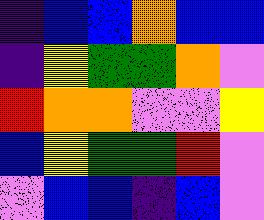[["indigo", "blue", "blue", "orange", "blue", "blue"], ["indigo", "yellow", "green", "green", "orange", "violet"], ["red", "orange", "orange", "violet", "violet", "yellow"], ["blue", "yellow", "green", "green", "red", "violet"], ["violet", "blue", "blue", "indigo", "blue", "violet"]]